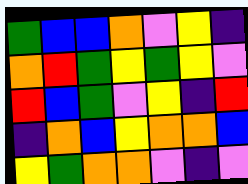[["green", "blue", "blue", "orange", "violet", "yellow", "indigo"], ["orange", "red", "green", "yellow", "green", "yellow", "violet"], ["red", "blue", "green", "violet", "yellow", "indigo", "red"], ["indigo", "orange", "blue", "yellow", "orange", "orange", "blue"], ["yellow", "green", "orange", "orange", "violet", "indigo", "violet"]]